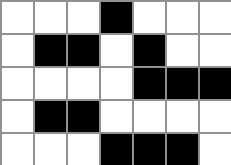[["white", "white", "white", "black", "white", "white", "white"], ["white", "black", "black", "white", "black", "white", "white"], ["white", "white", "white", "white", "black", "black", "black"], ["white", "black", "black", "white", "white", "white", "white"], ["white", "white", "white", "black", "black", "black", "white"]]